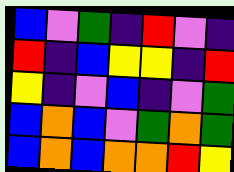[["blue", "violet", "green", "indigo", "red", "violet", "indigo"], ["red", "indigo", "blue", "yellow", "yellow", "indigo", "red"], ["yellow", "indigo", "violet", "blue", "indigo", "violet", "green"], ["blue", "orange", "blue", "violet", "green", "orange", "green"], ["blue", "orange", "blue", "orange", "orange", "red", "yellow"]]